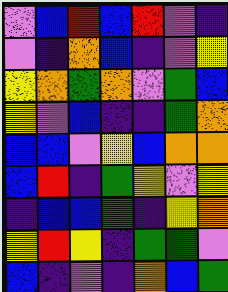[["violet", "blue", "red", "blue", "red", "violet", "indigo"], ["violet", "indigo", "orange", "blue", "indigo", "violet", "yellow"], ["yellow", "orange", "green", "orange", "violet", "green", "blue"], ["yellow", "violet", "blue", "indigo", "indigo", "green", "orange"], ["blue", "blue", "violet", "yellow", "blue", "orange", "orange"], ["blue", "red", "indigo", "green", "yellow", "violet", "yellow"], ["indigo", "blue", "blue", "green", "indigo", "yellow", "orange"], ["yellow", "red", "yellow", "indigo", "green", "green", "violet"], ["blue", "indigo", "violet", "indigo", "orange", "blue", "green"]]